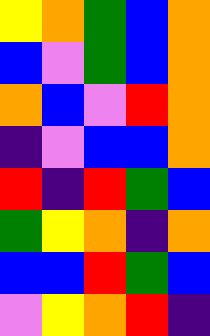[["yellow", "orange", "green", "blue", "orange"], ["blue", "violet", "green", "blue", "orange"], ["orange", "blue", "violet", "red", "orange"], ["indigo", "violet", "blue", "blue", "orange"], ["red", "indigo", "red", "green", "blue"], ["green", "yellow", "orange", "indigo", "orange"], ["blue", "blue", "red", "green", "blue"], ["violet", "yellow", "orange", "red", "indigo"]]